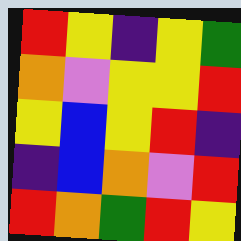[["red", "yellow", "indigo", "yellow", "green"], ["orange", "violet", "yellow", "yellow", "red"], ["yellow", "blue", "yellow", "red", "indigo"], ["indigo", "blue", "orange", "violet", "red"], ["red", "orange", "green", "red", "yellow"]]